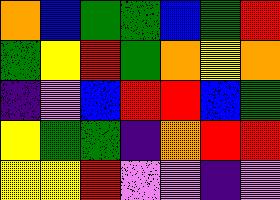[["orange", "blue", "green", "green", "blue", "green", "red"], ["green", "yellow", "red", "green", "orange", "yellow", "orange"], ["indigo", "violet", "blue", "red", "red", "blue", "green"], ["yellow", "green", "green", "indigo", "orange", "red", "red"], ["yellow", "yellow", "red", "violet", "violet", "indigo", "violet"]]